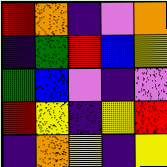[["red", "orange", "indigo", "violet", "orange"], ["indigo", "green", "red", "blue", "yellow"], ["green", "blue", "violet", "indigo", "violet"], ["red", "yellow", "indigo", "yellow", "red"], ["indigo", "orange", "yellow", "indigo", "yellow"]]